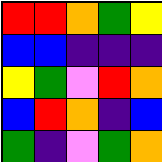[["red", "red", "orange", "green", "yellow"], ["blue", "blue", "indigo", "indigo", "indigo"], ["yellow", "green", "violet", "red", "orange"], ["blue", "red", "orange", "indigo", "blue"], ["green", "indigo", "violet", "green", "orange"]]